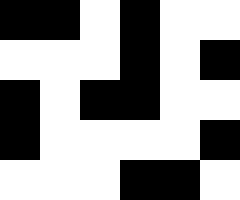[["black", "black", "white", "black", "white", "white"], ["white", "white", "white", "black", "white", "black"], ["black", "white", "black", "black", "white", "white"], ["black", "white", "white", "white", "white", "black"], ["white", "white", "white", "black", "black", "white"]]